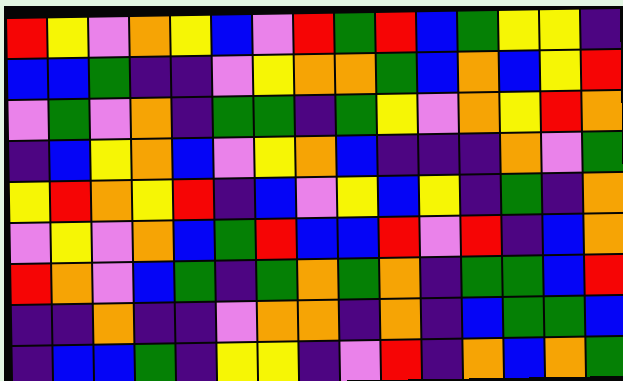[["red", "yellow", "violet", "orange", "yellow", "blue", "violet", "red", "green", "red", "blue", "green", "yellow", "yellow", "indigo"], ["blue", "blue", "green", "indigo", "indigo", "violet", "yellow", "orange", "orange", "green", "blue", "orange", "blue", "yellow", "red"], ["violet", "green", "violet", "orange", "indigo", "green", "green", "indigo", "green", "yellow", "violet", "orange", "yellow", "red", "orange"], ["indigo", "blue", "yellow", "orange", "blue", "violet", "yellow", "orange", "blue", "indigo", "indigo", "indigo", "orange", "violet", "green"], ["yellow", "red", "orange", "yellow", "red", "indigo", "blue", "violet", "yellow", "blue", "yellow", "indigo", "green", "indigo", "orange"], ["violet", "yellow", "violet", "orange", "blue", "green", "red", "blue", "blue", "red", "violet", "red", "indigo", "blue", "orange"], ["red", "orange", "violet", "blue", "green", "indigo", "green", "orange", "green", "orange", "indigo", "green", "green", "blue", "red"], ["indigo", "indigo", "orange", "indigo", "indigo", "violet", "orange", "orange", "indigo", "orange", "indigo", "blue", "green", "green", "blue"], ["indigo", "blue", "blue", "green", "indigo", "yellow", "yellow", "indigo", "violet", "red", "indigo", "orange", "blue", "orange", "green"]]